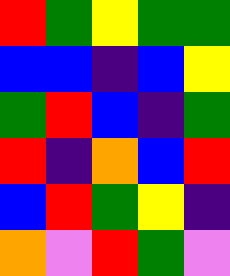[["red", "green", "yellow", "green", "green"], ["blue", "blue", "indigo", "blue", "yellow"], ["green", "red", "blue", "indigo", "green"], ["red", "indigo", "orange", "blue", "red"], ["blue", "red", "green", "yellow", "indigo"], ["orange", "violet", "red", "green", "violet"]]